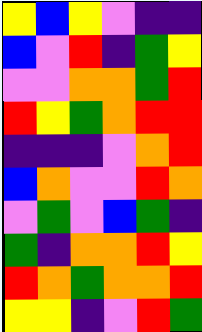[["yellow", "blue", "yellow", "violet", "indigo", "indigo"], ["blue", "violet", "red", "indigo", "green", "yellow"], ["violet", "violet", "orange", "orange", "green", "red"], ["red", "yellow", "green", "orange", "red", "red"], ["indigo", "indigo", "indigo", "violet", "orange", "red"], ["blue", "orange", "violet", "violet", "red", "orange"], ["violet", "green", "violet", "blue", "green", "indigo"], ["green", "indigo", "orange", "orange", "red", "yellow"], ["red", "orange", "green", "orange", "orange", "red"], ["yellow", "yellow", "indigo", "violet", "red", "green"]]